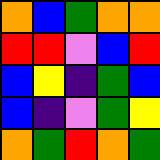[["orange", "blue", "green", "orange", "orange"], ["red", "red", "violet", "blue", "red"], ["blue", "yellow", "indigo", "green", "blue"], ["blue", "indigo", "violet", "green", "yellow"], ["orange", "green", "red", "orange", "green"]]